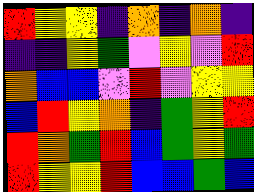[["red", "yellow", "yellow", "indigo", "orange", "indigo", "orange", "indigo"], ["indigo", "indigo", "yellow", "green", "violet", "yellow", "violet", "red"], ["orange", "blue", "blue", "violet", "red", "violet", "yellow", "yellow"], ["blue", "red", "yellow", "orange", "indigo", "green", "yellow", "red"], ["red", "orange", "green", "red", "blue", "green", "yellow", "green"], ["red", "yellow", "yellow", "red", "blue", "blue", "green", "blue"]]